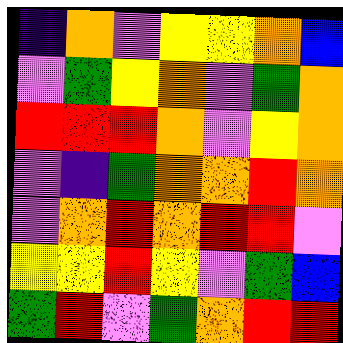[["indigo", "orange", "violet", "yellow", "yellow", "orange", "blue"], ["violet", "green", "yellow", "orange", "violet", "green", "orange"], ["red", "red", "red", "orange", "violet", "yellow", "orange"], ["violet", "indigo", "green", "orange", "orange", "red", "orange"], ["violet", "orange", "red", "orange", "red", "red", "violet"], ["yellow", "yellow", "red", "yellow", "violet", "green", "blue"], ["green", "red", "violet", "green", "orange", "red", "red"]]